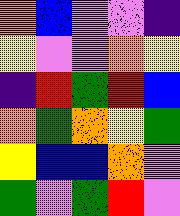[["orange", "blue", "violet", "violet", "indigo"], ["yellow", "violet", "violet", "orange", "yellow"], ["indigo", "red", "green", "red", "blue"], ["orange", "green", "orange", "yellow", "green"], ["yellow", "blue", "blue", "orange", "violet"], ["green", "violet", "green", "red", "violet"]]